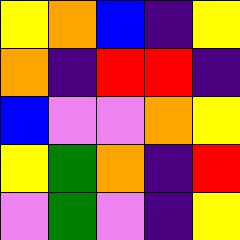[["yellow", "orange", "blue", "indigo", "yellow"], ["orange", "indigo", "red", "red", "indigo"], ["blue", "violet", "violet", "orange", "yellow"], ["yellow", "green", "orange", "indigo", "red"], ["violet", "green", "violet", "indigo", "yellow"]]